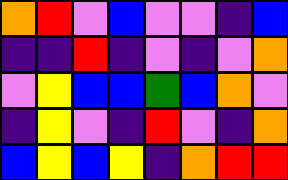[["orange", "red", "violet", "blue", "violet", "violet", "indigo", "blue"], ["indigo", "indigo", "red", "indigo", "violet", "indigo", "violet", "orange"], ["violet", "yellow", "blue", "blue", "green", "blue", "orange", "violet"], ["indigo", "yellow", "violet", "indigo", "red", "violet", "indigo", "orange"], ["blue", "yellow", "blue", "yellow", "indigo", "orange", "red", "red"]]